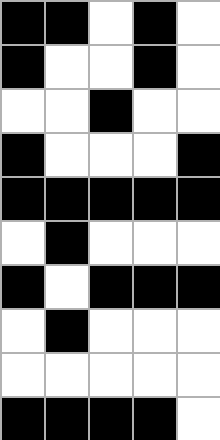[["black", "black", "white", "black", "white"], ["black", "white", "white", "black", "white"], ["white", "white", "black", "white", "white"], ["black", "white", "white", "white", "black"], ["black", "black", "black", "black", "black"], ["white", "black", "white", "white", "white"], ["black", "white", "black", "black", "black"], ["white", "black", "white", "white", "white"], ["white", "white", "white", "white", "white"], ["black", "black", "black", "black", "white"]]